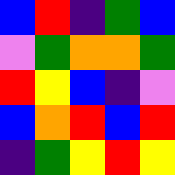[["blue", "red", "indigo", "green", "blue"], ["violet", "green", "orange", "orange", "green"], ["red", "yellow", "blue", "indigo", "violet"], ["blue", "orange", "red", "blue", "red"], ["indigo", "green", "yellow", "red", "yellow"]]